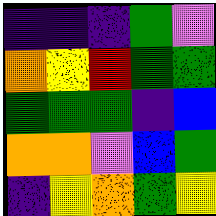[["indigo", "indigo", "indigo", "green", "violet"], ["orange", "yellow", "red", "green", "green"], ["green", "green", "green", "indigo", "blue"], ["orange", "orange", "violet", "blue", "green"], ["indigo", "yellow", "orange", "green", "yellow"]]